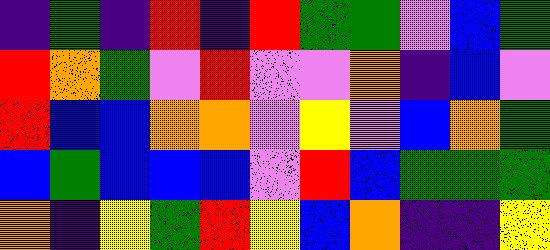[["indigo", "green", "indigo", "red", "indigo", "red", "green", "green", "violet", "blue", "green"], ["red", "orange", "green", "violet", "red", "violet", "violet", "orange", "indigo", "blue", "violet"], ["red", "blue", "blue", "orange", "orange", "violet", "yellow", "violet", "blue", "orange", "green"], ["blue", "green", "blue", "blue", "blue", "violet", "red", "blue", "green", "green", "green"], ["orange", "indigo", "yellow", "green", "red", "yellow", "blue", "orange", "indigo", "indigo", "yellow"]]